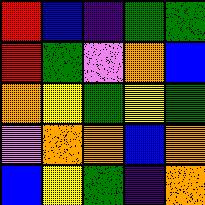[["red", "blue", "indigo", "green", "green"], ["red", "green", "violet", "orange", "blue"], ["orange", "yellow", "green", "yellow", "green"], ["violet", "orange", "orange", "blue", "orange"], ["blue", "yellow", "green", "indigo", "orange"]]